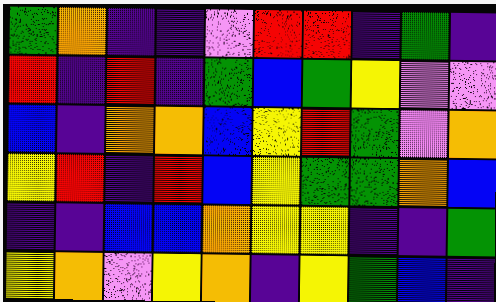[["green", "orange", "indigo", "indigo", "violet", "red", "red", "indigo", "green", "indigo"], ["red", "indigo", "red", "indigo", "green", "blue", "green", "yellow", "violet", "violet"], ["blue", "indigo", "orange", "orange", "blue", "yellow", "red", "green", "violet", "orange"], ["yellow", "red", "indigo", "red", "blue", "yellow", "green", "green", "orange", "blue"], ["indigo", "indigo", "blue", "blue", "orange", "yellow", "yellow", "indigo", "indigo", "green"], ["yellow", "orange", "violet", "yellow", "orange", "indigo", "yellow", "green", "blue", "indigo"]]